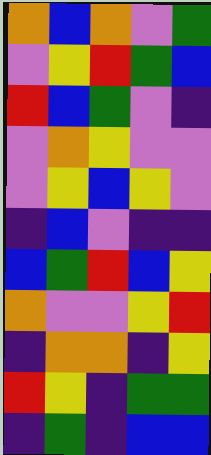[["orange", "blue", "orange", "violet", "green"], ["violet", "yellow", "red", "green", "blue"], ["red", "blue", "green", "violet", "indigo"], ["violet", "orange", "yellow", "violet", "violet"], ["violet", "yellow", "blue", "yellow", "violet"], ["indigo", "blue", "violet", "indigo", "indigo"], ["blue", "green", "red", "blue", "yellow"], ["orange", "violet", "violet", "yellow", "red"], ["indigo", "orange", "orange", "indigo", "yellow"], ["red", "yellow", "indigo", "green", "green"], ["indigo", "green", "indigo", "blue", "blue"]]